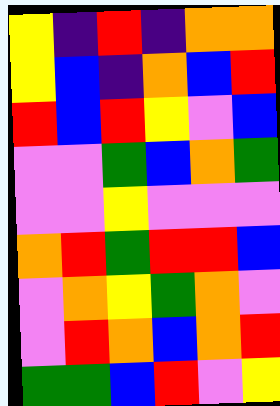[["yellow", "indigo", "red", "indigo", "orange", "orange"], ["yellow", "blue", "indigo", "orange", "blue", "red"], ["red", "blue", "red", "yellow", "violet", "blue"], ["violet", "violet", "green", "blue", "orange", "green"], ["violet", "violet", "yellow", "violet", "violet", "violet"], ["orange", "red", "green", "red", "red", "blue"], ["violet", "orange", "yellow", "green", "orange", "violet"], ["violet", "red", "orange", "blue", "orange", "red"], ["green", "green", "blue", "red", "violet", "yellow"]]